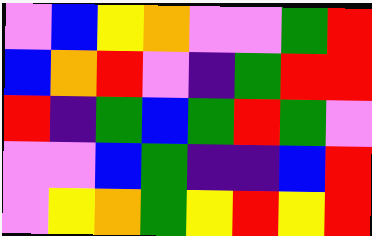[["violet", "blue", "yellow", "orange", "violet", "violet", "green", "red"], ["blue", "orange", "red", "violet", "indigo", "green", "red", "red"], ["red", "indigo", "green", "blue", "green", "red", "green", "violet"], ["violet", "violet", "blue", "green", "indigo", "indigo", "blue", "red"], ["violet", "yellow", "orange", "green", "yellow", "red", "yellow", "red"]]